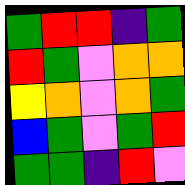[["green", "red", "red", "indigo", "green"], ["red", "green", "violet", "orange", "orange"], ["yellow", "orange", "violet", "orange", "green"], ["blue", "green", "violet", "green", "red"], ["green", "green", "indigo", "red", "violet"]]